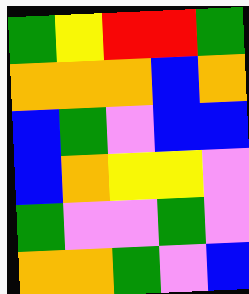[["green", "yellow", "red", "red", "green"], ["orange", "orange", "orange", "blue", "orange"], ["blue", "green", "violet", "blue", "blue"], ["blue", "orange", "yellow", "yellow", "violet"], ["green", "violet", "violet", "green", "violet"], ["orange", "orange", "green", "violet", "blue"]]